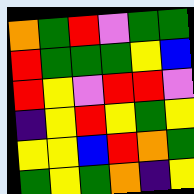[["orange", "green", "red", "violet", "green", "green"], ["red", "green", "green", "green", "yellow", "blue"], ["red", "yellow", "violet", "red", "red", "violet"], ["indigo", "yellow", "red", "yellow", "green", "yellow"], ["yellow", "yellow", "blue", "red", "orange", "green"], ["green", "yellow", "green", "orange", "indigo", "yellow"]]